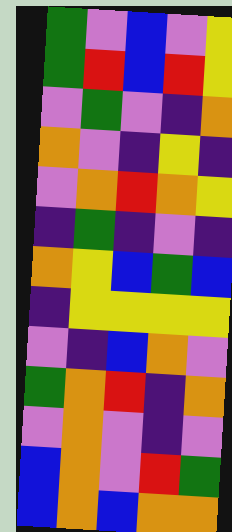[["green", "violet", "blue", "violet", "yellow"], ["green", "red", "blue", "red", "yellow"], ["violet", "green", "violet", "indigo", "orange"], ["orange", "violet", "indigo", "yellow", "indigo"], ["violet", "orange", "red", "orange", "yellow"], ["indigo", "green", "indigo", "violet", "indigo"], ["orange", "yellow", "blue", "green", "blue"], ["indigo", "yellow", "yellow", "yellow", "yellow"], ["violet", "indigo", "blue", "orange", "violet"], ["green", "orange", "red", "indigo", "orange"], ["violet", "orange", "violet", "indigo", "violet"], ["blue", "orange", "violet", "red", "green"], ["blue", "orange", "blue", "orange", "orange"]]